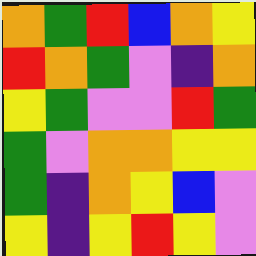[["orange", "green", "red", "blue", "orange", "yellow"], ["red", "orange", "green", "violet", "indigo", "orange"], ["yellow", "green", "violet", "violet", "red", "green"], ["green", "violet", "orange", "orange", "yellow", "yellow"], ["green", "indigo", "orange", "yellow", "blue", "violet"], ["yellow", "indigo", "yellow", "red", "yellow", "violet"]]